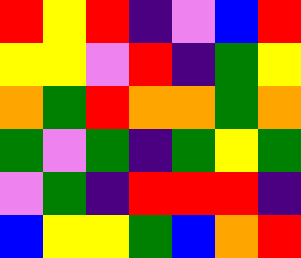[["red", "yellow", "red", "indigo", "violet", "blue", "red"], ["yellow", "yellow", "violet", "red", "indigo", "green", "yellow"], ["orange", "green", "red", "orange", "orange", "green", "orange"], ["green", "violet", "green", "indigo", "green", "yellow", "green"], ["violet", "green", "indigo", "red", "red", "red", "indigo"], ["blue", "yellow", "yellow", "green", "blue", "orange", "red"]]